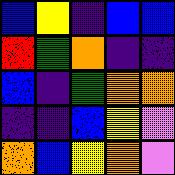[["blue", "yellow", "indigo", "blue", "blue"], ["red", "green", "orange", "indigo", "indigo"], ["blue", "indigo", "green", "orange", "orange"], ["indigo", "indigo", "blue", "yellow", "violet"], ["orange", "blue", "yellow", "orange", "violet"]]